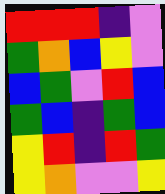[["red", "red", "red", "indigo", "violet"], ["green", "orange", "blue", "yellow", "violet"], ["blue", "green", "violet", "red", "blue"], ["green", "blue", "indigo", "green", "blue"], ["yellow", "red", "indigo", "red", "green"], ["yellow", "orange", "violet", "violet", "yellow"]]